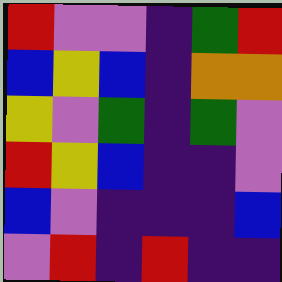[["red", "violet", "violet", "indigo", "green", "red"], ["blue", "yellow", "blue", "indigo", "orange", "orange"], ["yellow", "violet", "green", "indigo", "green", "violet"], ["red", "yellow", "blue", "indigo", "indigo", "violet"], ["blue", "violet", "indigo", "indigo", "indigo", "blue"], ["violet", "red", "indigo", "red", "indigo", "indigo"]]